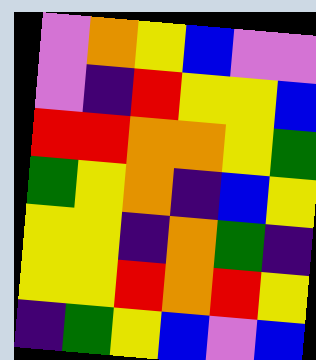[["violet", "orange", "yellow", "blue", "violet", "violet"], ["violet", "indigo", "red", "yellow", "yellow", "blue"], ["red", "red", "orange", "orange", "yellow", "green"], ["green", "yellow", "orange", "indigo", "blue", "yellow"], ["yellow", "yellow", "indigo", "orange", "green", "indigo"], ["yellow", "yellow", "red", "orange", "red", "yellow"], ["indigo", "green", "yellow", "blue", "violet", "blue"]]